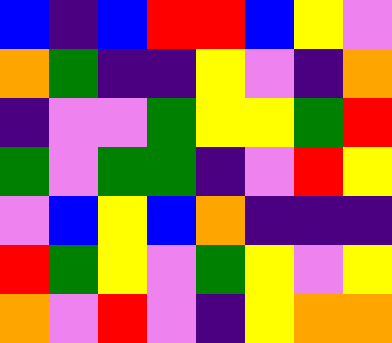[["blue", "indigo", "blue", "red", "red", "blue", "yellow", "violet"], ["orange", "green", "indigo", "indigo", "yellow", "violet", "indigo", "orange"], ["indigo", "violet", "violet", "green", "yellow", "yellow", "green", "red"], ["green", "violet", "green", "green", "indigo", "violet", "red", "yellow"], ["violet", "blue", "yellow", "blue", "orange", "indigo", "indigo", "indigo"], ["red", "green", "yellow", "violet", "green", "yellow", "violet", "yellow"], ["orange", "violet", "red", "violet", "indigo", "yellow", "orange", "orange"]]